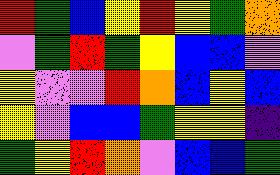[["red", "green", "blue", "yellow", "red", "yellow", "green", "orange"], ["violet", "green", "red", "green", "yellow", "blue", "blue", "violet"], ["yellow", "violet", "violet", "red", "orange", "blue", "yellow", "blue"], ["yellow", "violet", "blue", "blue", "green", "yellow", "yellow", "indigo"], ["green", "yellow", "red", "orange", "violet", "blue", "blue", "green"]]